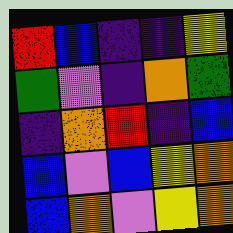[["red", "blue", "indigo", "indigo", "yellow"], ["green", "violet", "indigo", "orange", "green"], ["indigo", "orange", "red", "indigo", "blue"], ["blue", "violet", "blue", "yellow", "orange"], ["blue", "orange", "violet", "yellow", "orange"]]